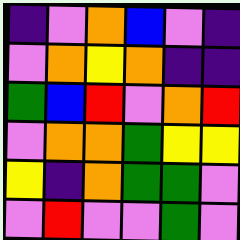[["indigo", "violet", "orange", "blue", "violet", "indigo"], ["violet", "orange", "yellow", "orange", "indigo", "indigo"], ["green", "blue", "red", "violet", "orange", "red"], ["violet", "orange", "orange", "green", "yellow", "yellow"], ["yellow", "indigo", "orange", "green", "green", "violet"], ["violet", "red", "violet", "violet", "green", "violet"]]